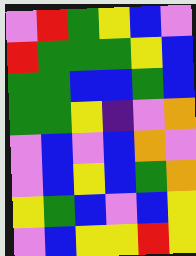[["violet", "red", "green", "yellow", "blue", "violet"], ["red", "green", "green", "green", "yellow", "blue"], ["green", "green", "blue", "blue", "green", "blue"], ["green", "green", "yellow", "indigo", "violet", "orange"], ["violet", "blue", "violet", "blue", "orange", "violet"], ["violet", "blue", "yellow", "blue", "green", "orange"], ["yellow", "green", "blue", "violet", "blue", "yellow"], ["violet", "blue", "yellow", "yellow", "red", "yellow"]]